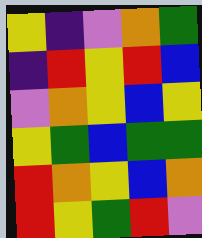[["yellow", "indigo", "violet", "orange", "green"], ["indigo", "red", "yellow", "red", "blue"], ["violet", "orange", "yellow", "blue", "yellow"], ["yellow", "green", "blue", "green", "green"], ["red", "orange", "yellow", "blue", "orange"], ["red", "yellow", "green", "red", "violet"]]